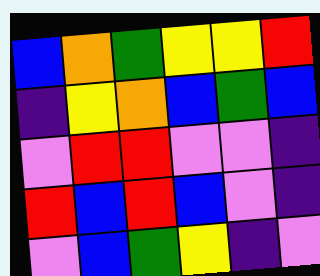[["blue", "orange", "green", "yellow", "yellow", "red"], ["indigo", "yellow", "orange", "blue", "green", "blue"], ["violet", "red", "red", "violet", "violet", "indigo"], ["red", "blue", "red", "blue", "violet", "indigo"], ["violet", "blue", "green", "yellow", "indigo", "violet"]]